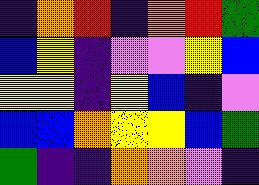[["indigo", "orange", "red", "indigo", "orange", "red", "green"], ["blue", "yellow", "indigo", "violet", "violet", "yellow", "blue"], ["yellow", "yellow", "indigo", "yellow", "blue", "indigo", "violet"], ["blue", "blue", "orange", "yellow", "yellow", "blue", "green"], ["green", "indigo", "indigo", "orange", "orange", "violet", "indigo"]]